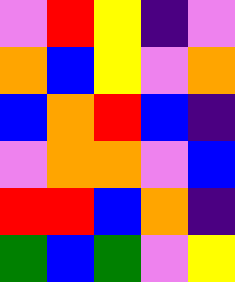[["violet", "red", "yellow", "indigo", "violet"], ["orange", "blue", "yellow", "violet", "orange"], ["blue", "orange", "red", "blue", "indigo"], ["violet", "orange", "orange", "violet", "blue"], ["red", "red", "blue", "orange", "indigo"], ["green", "blue", "green", "violet", "yellow"]]